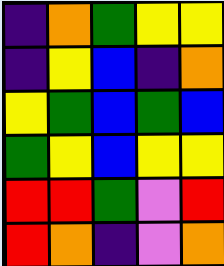[["indigo", "orange", "green", "yellow", "yellow"], ["indigo", "yellow", "blue", "indigo", "orange"], ["yellow", "green", "blue", "green", "blue"], ["green", "yellow", "blue", "yellow", "yellow"], ["red", "red", "green", "violet", "red"], ["red", "orange", "indigo", "violet", "orange"]]